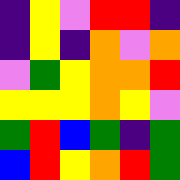[["indigo", "yellow", "violet", "red", "red", "indigo"], ["indigo", "yellow", "indigo", "orange", "violet", "orange"], ["violet", "green", "yellow", "orange", "orange", "red"], ["yellow", "yellow", "yellow", "orange", "yellow", "violet"], ["green", "red", "blue", "green", "indigo", "green"], ["blue", "red", "yellow", "orange", "red", "green"]]